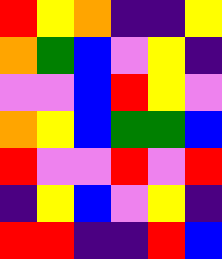[["red", "yellow", "orange", "indigo", "indigo", "yellow"], ["orange", "green", "blue", "violet", "yellow", "indigo"], ["violet", "violet", "blue", "red", "yellow", "violet"], ["orange", "yellow", "blue", "green", "green", "blue"], ["red", "violet", "violet", "red", "violet", "red"], ["indigo", "yellow", "blue", "violet", "yellow", "indigo"], ["red", "red", "indigo", "indigo", "red", "blue"]]